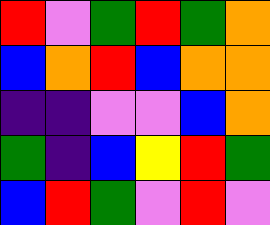[["red", "violet", "green", "red", "green", "orange"], ["blue", "orange", "red", "blue", "orange", "orange"], ["indigo", "indigo", "violet", "violet", "blue", "orange"], ["green", "indigo", "blue", "yellow", "red", "green"], ["blue", "red", "green", "violet", "red", "violet"]]